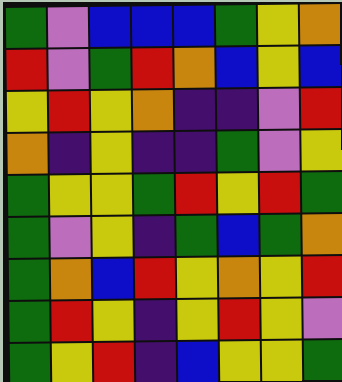[["green", "violet", "blue", "blue", "blue", "green", "yellow", "orange"], ["red", "violet", "green", "red", "orange", "blue", "yellow", "blue"], ["yellow", "red", "yellow", "orange", "indigo", "indigo", "violet", "red"], ["orange", "indigo", "yellow", "indigo", "indigo", "green", "violet", "yellow"], ["green", "yellow", "yellow", "green", "red", "yellow", "red", "green"], ["green", "violet", "yellow", "indigo", "green", "blue", "green", "orange"], ["green", "orange", "blue", "red", "yellow", "orange", "yellow", "red"], ["green", "red", "yellow", "indigo", "yellow", "red", "yellow", "violet"], ["green", "yellow", "red", "indigo", "blue", "yellow", "yellow", "green"]]